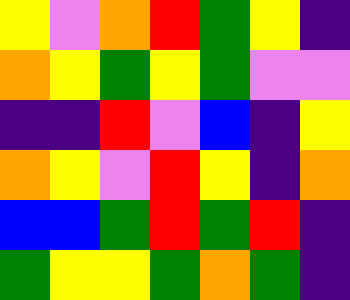[["yellow", "violet", "orange", "red", "green", "yellow", "indigo"], ["orange", "yellow", "green", "yellow", "green", "violet", "violet"], ["indigo", "indigo", "red", "violet", "blue", "indigo", "yellow"], ["orange", "yellow", "violet", "red", "yellow", "indigo", "orange"], ["blue", "blue", "green", "red", "green", "red", "indigo"], ["green", "yellow", "yellow", "green", "orange", "green", "indigo"]]